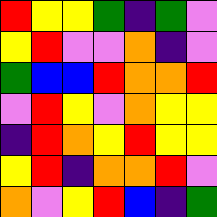[["red", "yellow", "yellow", "green", "indigo", "green", "violet"], ["yellow", "red", "violet", "violet", "orange", "indigo", "violet"], ["green", "blue", "blue", "red", "orange", "orange", "red"], ["violet", "red", "yellow", "violet", "orange", "yellow", "yellow"], ["indigo", "red", "orange", "yellow", "red", "yellow", "yellow"], ["yellow", "red", "indigo", "orange", "orange", "red", "violet"], ["orange", "violet", "yellow", "red", "blue", "indigo", "green"]]